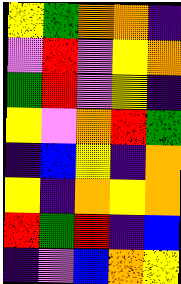[["yellow", "green", "orange", "orange", "indigo"], ["violet", "red", "violet", "yellow", "orange"], ["green", "red", "violet", "yellow", "indigo"], ["yellow", "violet", "orange", "red", "green"], ["indigo", "blue", "yellow", "indigo", "orange"], ["yellow", "indigo", "orange", "yellow", "orange"], ["red", "green", "red", "indigo", "blue"], ["indigo", "violet", "blue", "orange", "yellow"]]